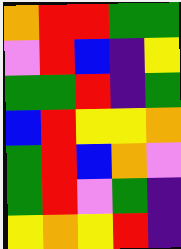[["orange", "red", "red", "green", "green"], ["violet", "red", "blue", "indigo", "yellow"], ["green", "green", "red", "indigo", "green"], ["blue", "red", "yellow", "yellow", "orange"], ["green", "red", "blue", "orange", "violet"], ["green", "red", "violet", "green", "indigo"], ["yellow", "orange", "yellow", "red", "indigo"]]